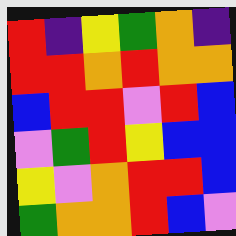[["red", "indigo", "yellow", "green", "orange", "indigo"], ["red", "red", "orange", "red", "orange", "orange"], ["blue", "red", "red", "violet", "red", "blue"], ["violet", "green", "red", "yellow", "blue", "blue"], ["yellow", "violet", "orange", "red", "red", "blue"], ["green", "orange", "orange", "red", "blue", "violet"]]